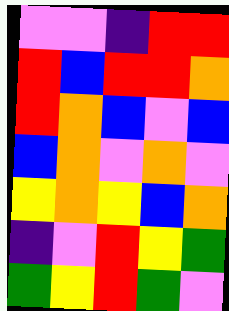[["violet", "violet", "indigo", "red", "red"], ["red", "blue", "red", "red", "orange"], ["red", "orange", "blue", "violet", "blue"], ["blue", "orange", "violet", "orange", "violet"], ["yellow", "orange", "yellow", "blue", "orange"], ["indigo", "violet", "red", "yellow", "green"], ["green", "yellow", "red", "green", "violet"]]